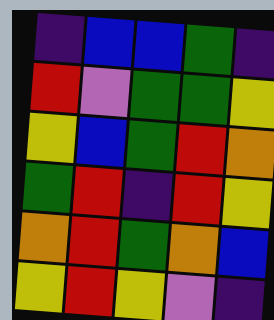[["indigo", "blue", "blue", "green", "indigo"], ["red", "violet", "green", "green", "yellow"], ["yellow", "blue", "green", "red", "orange"], ["green", "red", "indigo", "red", "yellow"], ["orange", "red", "green", "orange", "blue"], ["yellow", "red", "yellow", "violet", "indigo"]]